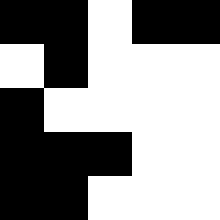[["black", "black", "white", "black", "black"], ["white", "black", "white", "white", "white"], ["black", "white", "white", "white", "white"], ["black", "black", "black", "white", "white"], ["black", "black", "white", "white", "white"]]